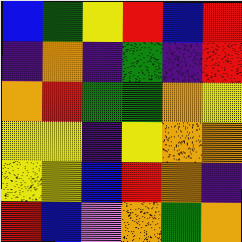[["blue", "green", "yellow", "red", "blue", "red"], ["indigo", "orange", "indigo", "green", "indigo", "red"], ["orange", "red", "green", "green", "orange", "yellow"], ["yellow", "yellow", "indigo", "yellow", "orange", "orange"], ["yellow", "yellow", "blue", "red", "orange", "indigo"], ["red", "blue", "violet", "orange", "green", "orange"]]